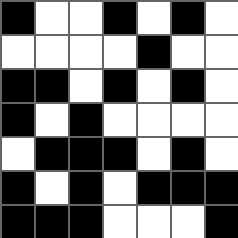[["black", "white", "white", "black", "white", "black", "white"], ["white", "white", "white", "white", "black", "white", "white"], ["black", "black", "white", "black", "white", "black", "white"], ["black", "white", "black", "white", "white", "white", "white"], ["white", "black", "black", "black", "white", "black", "white"], ["black", "white", "black", "white", "black", "black", "black"], ["black", "black", "black", "white", "white", "white", "black"]]